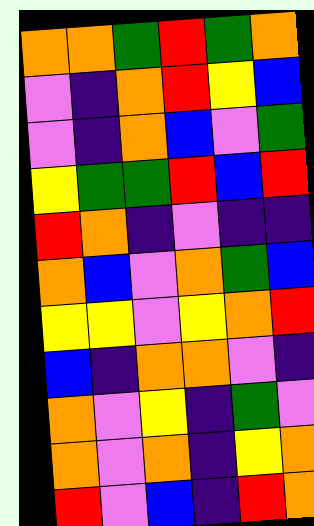[["orange", "orange", "green", "red", "green", "orange"], ["violet", "indigo", "orange", "red", "yellow", "blue"], ["violet", "indigo", "orange", "blue", "violet", "green"], ["yellow", "green", "green", "red", "blue", "red"], ["red", "orange", "indigo", "violet", "indigo", "indigo"], ["orange", "blue", "violet", "orange", "green", "blue"], ["yellow", "yellow", "violet", "yellow", "orange", "red"], ["blue", "indigo", "orange", "orange", "violet", "indigo"], ["orange", "violet", "yellow", "indigo", "green", "violet"], ["orange", "violet", "orange", "indigo", "yellow", "orange"], ["red", "violet", "blue", "indigo", "red", "orange"]]